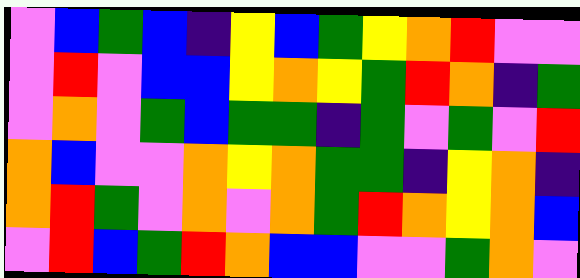[["violet", "blue", "green", "blue", "indigo", "yellow", "blue", "green", "yellow", "orange", "red", "violet", "violet"], ["violet", "red", "violet", "blue", "blue", "yellow", "orange", "yellow", "green", "red", "orange", "indigo", "green"], ["violet", "orange", "violet", "green", "blue", "green", "green", "indigo", "green", "violet", "green", "violet", "red"], ["orange", "blue", "violet", "violet", "orange", "yellow", "orange", "green", "green", "indigo", "yellow", "orange", "indigo"], ["orange", "red", "green", "violet", "orange", "violet", "orange", "green", "red", "orange", "yellow", "orange", "blue"], ["violet", "red", "blue", "green", "red", "orange", "blue", "blue", "violet", "violet", "green", "orange", "violet"]]